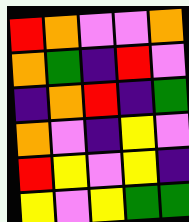[["red", "orange", "violet", "violet", "orange"], ["orange", "green", "indigo", "red", "violet"], ["indigo", "orange", "red", "indigo", "green"], ["orange", "violet", "indigo", "yellow", "violet"], ["red", "yellow", "violet", "yellow", "indigo"], ["yellow", "violet", "yellow", "green", "green"]]